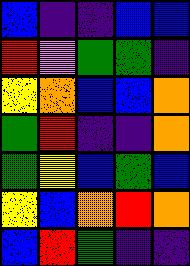[["blue", "indigo", "indigo", "blue", "blue"], ["red", "violet", "green", "green", "indigo"], ["yellow", "orange", "blue", "blue", "orange"], ["green", "red", "indigo", "indigo", "orange"], ["green", "yellow", "blue", "green", "blue"], ["yellow", "blue", "orange", "red", "orange"], ["blue", "red", "green", "indigo", "indigo"]]